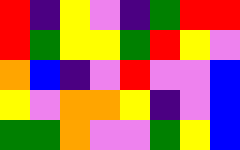[["red", "indigo", "yellow", "violet", "indigo", "green", "red", "red"], ["red", "green", "yellow", "yellow", "green", "red", "yellow", "violet"], ["orange", "blue", "indigo", "violet", "red", "violet", "violet", "blue"], ["yellow", "violet", "orange", "orange", "yellow", "indigo", "violet", "blue"], ["green", "green", "orange", "violet", "violet", "green", "yellow", "blue"]]